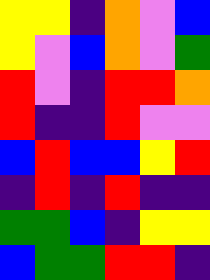[["yellow", "yellow", "indigo", "orange", "violet", "blue"], ["yellow", "violet", "blue", "orange", "violet", "green"], ["red", "violet", "indigo", "red", "red", "orange"], ["red", "indigo", "indigo", "red", "violet", "violet"], ["blue", "red", "blue", "blue", "yellow", "red"], ["indigo", "red", "indigo", "red", "indigo", "indigo"], ["green", "green", "blue", "indigo", "yellow", "yellow"], ["blue", "green", "green", "red", "red", "indigo"]]